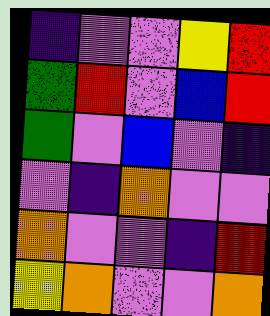[["indigo", "violet", "violet", "yellow", "red"], ["green", "red", "violet", "blue", "red"], ["green", "violet", "blue", "violet", "indigo"], ["violet", "indigo", "orange", "violet", "violet"], ["orange", "violet", "violet", "indigo", "red"], ["yellow", "orange", "violet", "violet", "orange"]]